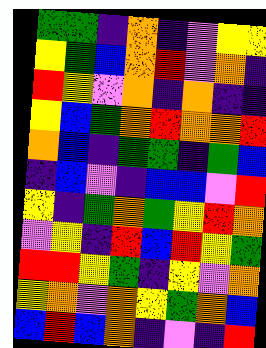[["green", "green", "indigo", "orange", "indigo", "violet", "yellow", "yellow"], ["yellow", "green", "blue", "orange", "red", "violet", "orange", "indigo"], ["red", "yellow", "violet", "orange", "indigo", "orange", "indigo", "indigo"], ["yellow", "blue", "green", "orange", "red", "orange", "orange", "red"], ["orange", "blue", "indigo", "green", "green", "indigo", "green", "blue"], ["indigo", "blue", "violet", "indigo", "blue", "blue", "violet", "red"], ["yellow", "indigo", "green", "orange", "green", "yellow", "red", "orange"], ["violet", "yellow", "indigo", "red", "blue", "red", "yellow", "green"], ["red", "red", "yellow", "green", "indigo", "yellow", "violet", "orange"], ["yellow", "orange", "violet", "orange", "yellow", "green", "orange", "blue"], ["blue", "red", "blue", "orange", "indigo", "violet", "indigo", "red"]]